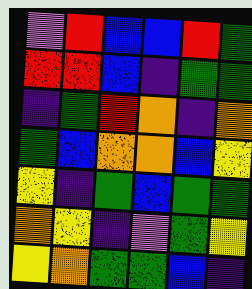[["violet", "red", "blue", "blue", "red", "green"], ["red", "red", "blue", "indigo", "green", "green"], ["indigo", "green", "red", "orange", "indigo", "orange"], ["green", "blue", "orange", "orange", "blue", "yellow"], ["yellow", "indigo", "green", "blue", "green", "green"], ["orange", "yellow", "indigo", "violet", "green", "yellow"], ["yellow", "orange", "green", "green", "blue", "indigo"]]